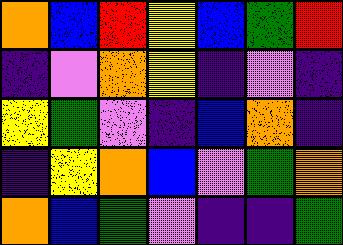[["orange", "blue", "red", "yellow", "blue", "green", "red"], ["indigo", "violet", "orange", "yellow", "indigo", "violet", "indigo"], ["yellow", "green", "violet", "indigo", "blue", "orange", "indigo"], ["indigo", "yellow", "orange", "blue", "violet", "green", "orange"], ["orange", "blue", "green", "violet", "indigo", "indigo", "green"]]